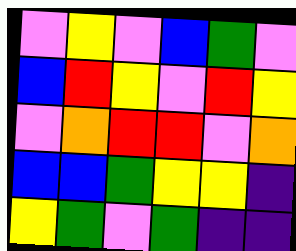[["violet", "yellow", "violet", "blue", "green", "violet"], ["blue", "red", "yellow", "violet", "red", "yellow"], ["violet", "orange", "red", "red", "violet", "orange"], ["blue", "blue", "green", "yellow", "yellow", "indigo"], ["yellow", "green", "violet", "green", "indigo", "indigo"]]